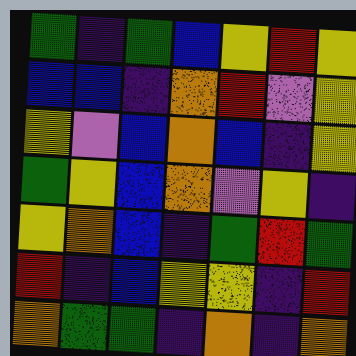[["green", "indigo", "green", "blue", "yellow", "red", "yellow"], ["blue", "blue", "indigo", "orange", "red", "violet", "yellow"], ["yellow", "violet", "blue", "orange", "blue", "indigo", "yellow"], ["green", "yellow", "blue", "orange", "violet", "yellow", "indigo"], ["yellow", "orange", "blue", "indigo", "green", "red", "green"], ["red", "indigo", "blue", "yellow", "yellow", "indigo", "red"], ["orange", "green", "green", "indigo", "orange", "indigo", "orange"]]